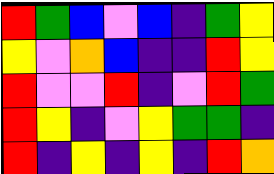[["red", "green", "blue", "violet", "blue", "indigo", "green", "yellow"], ["yellow", "violet", "orange", "blue", "indigo", "indigo", "red", "yellow"], ["red", "violet", "violet", "red", "indigo", "violet", "red", "green"], ["red", "yellow", "indigo", "violet", "yellow", "green", "green", "indigo"], ["red", "indigo", "yellow", "indigo", "yellow", "indigo", "red", "orange"]]